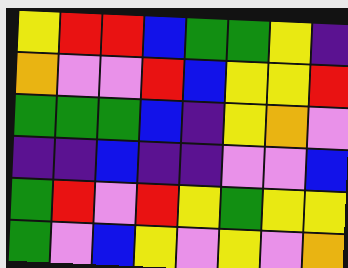[["yellow", "red", "red", "blue", "green", "green", "yellow", "indigo"], ["orange", "violet", "violet", "red", "blue", "yellow", "yellow", "red"], ["green", "green", "green", "blue", "indigo", "yellow", "orange", "violet"], ["indigo", "indigo", "blue", "indigo", "indigo", "violet", "violet", "blue"], ["green", "red", "violet", "red", "yellow", "green", "yellow", "yellow"], ["green", "violet", "blue", "yellow", "violet", "yellow", "violet", "orange"]]